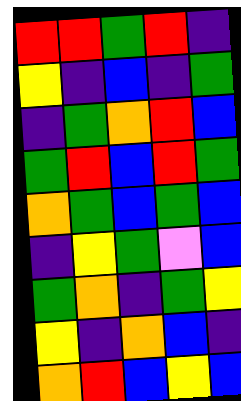[["red", "red", "green", "red", "indigo"], ["yellow", "indigo", "blue", "indigo", "green"], ["indigo", "green", "orange", "red", "blue"], ["green", "red", "blue", "red", "green"], ["orange", "green", "blue", "green", "blue"], ["indigo", "yellow", "green", "violet", "blue"], ["green", "orange", "indigo", "green", "yellow"], ["yellow", "indigo", "orange", "blue", "indigo"], ["orange", "red", "blue", "yellow", "blue"]]